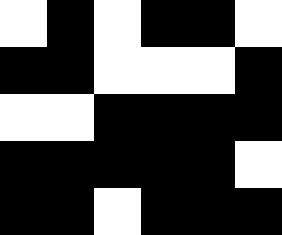[["white", "black", "white", "black", "black", "white"], ["black", "black", "white", "white", "white", "black"], ["white", "white", "black", "black", "black", "black"], ["black", "black", "black", "black", "black", "white"], ["black", "black", "white", "black", "black", "black"]]